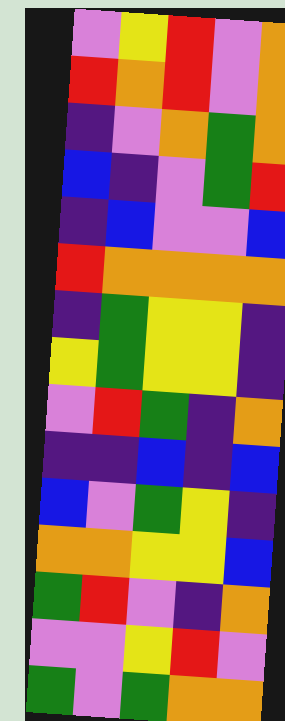[["violet", "yellow", "red", "violet", "orange"], ["red", "orange", "red", "violet", "orange"], ["indigo", "violet", "orange", "green", "orange"], ["blue", "indigo", "violet", "green", "red"], ["indigo", "blue", "violet", "violet", "blue"], ["red", "orange", "orange", "orange", "orange"], ["indigo", "green", "yellow", "yellow", "indigo"], ["yellow", "green", "yellow", "yellow", "indigo"], ["violet", "red", "green", "indigo", "orange"], ["indigo", "indigo", "blue", "indigo", "blue"], ["blue", "violet", "green", "yellow", "indigo"], ["orange", "orange", "yellow", "yellow", "blue"], ["green", "red", "violet", "indigo", "orange"], ["violet", "violet", "yellow", "red", "violet"], ["green", "violet", "green", "orange", "orange"]]